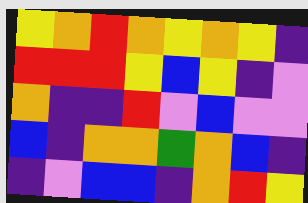[["yellow", "orange", "red", "orange", "yellow", "orange", "yellow", "indigo"], ["red", "red", "red", "yellow", "blue", "yellow", "indigo", "violet"], ["orange", "indigo", "indigo", "red", "violet", "blue", "violet", "violet"], ["blue", "indigo", "orange", "orange", "green", "orange", "blue", "indigo"], ["indigo", "violet", "blue", "blue", "indigo", "orange", "red", "yellow"]]